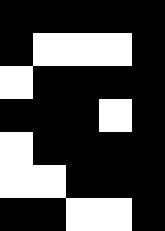[["black", "black", "black", "black", "black"], ["black", "white", "white", "white", "black"], ["white", "black", "black", "black", "black"], ["black", "black", "black", "white", "black"], ["white", "black", "black", "black", "black"], ["white", "white", "black", "black", "black"], ["black", "black", "white", "white", "black"]]